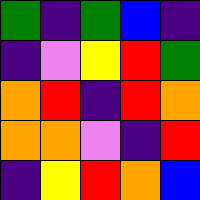[["green", "indigo", "green", "blue", "indigo"], ["indigo", "violet", "yellow", "red", "green"], ["orange", "red", "indigo", "red", "orange"], ["orange", "orange", "violet", "indigo", "red"], ["indigo", "yellow", "red", "orange", "blue"]]